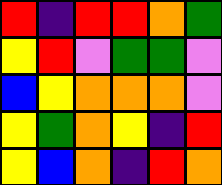[["red", "indigo", "red", "red", "orange", "green"], ["yellow", "red", "violet", "green", "green", "violet"], ["blue", "yellow", "orange", "orange", "orange", "violet"], ["yellow", "green", "orange", "yellow", "indigo", "red"], ["yellow", "blue", "orange", "indigo", "red", "orange"]]